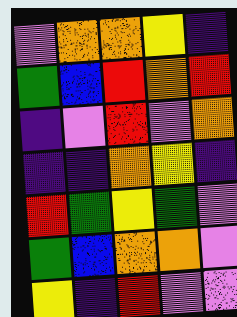[["violet", "orange", "orange", "yellow", "indigo"], ["green", "blue", "red", "orange", "red"], ["indigo", "violet", "red", "violet", "orange"], ["indigo", "indigo", "orange", "yellow", "indigo"], ["red", "green", "yellow", "green", "violet"], ["green", "blue", "orange", "orange", "violet"], ["yellow", "indigo", "red", "violet", "violet"]]